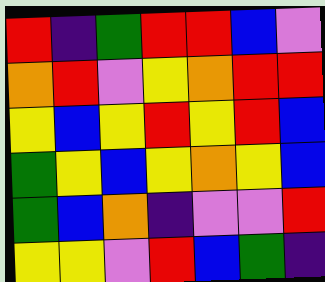[["red", "indigo", "green", "red", "red", "blue", "violet"], ["orange", "red", "violet", "yellow", "orange", "red", "red"], ["yellow", "blue", "yellow", "red", "yellow", "red", "blue"], ["green", "yellow", "blue", "yellow", "orange", "yellow", "blue"], ["green", "blue", "orange", "indigo", "violet", "violet", "red"], ["yellow", "yellow", "violet", "red", "blue", "green", "indigo"]]